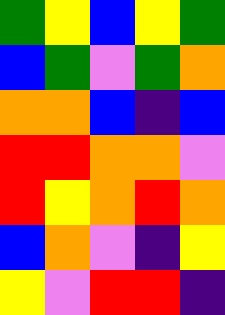[["green", "yellow", "blue", "yellow", "green"], ["blue", "green", "violet", "green", "orange"], ["orange", "orange", "blue", "indigo", "blue"], ["red", "red", "orange", "orange", "violet"], ["red", "yellow", "orange", "red", "orange"], ["blue", "orange", "violet", "indigo", "yellow"], ["yellow", "violet", "red", "red", "indigo"]]